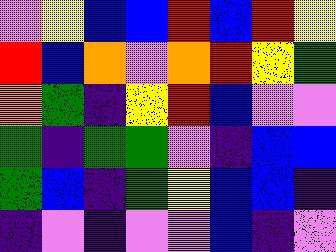[["violet", "yellow", "blue", "blue", "red", "blue", "red", "yellow"], ["red", "blue", "orange", "violet", "orange", "red", "yellow", "green"], ["orange", "green", "indigo", "yellow", "red", "blue", "violet", "violet"], ["green", "indigo", "green", "green", "violet", "indigo", "blue", "blue"], ["green", "blue", "indigo", "green", "yellow", "blue", "blue", "indigo"], ["indigo", "violet", "indigo", "violet", "violet", "blue", "indigo", "violet"]]